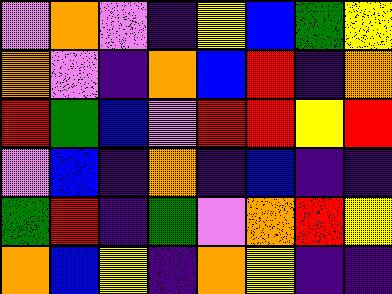[["violet", "orange", "violet", "indigo", "yellow", "blue", "green", "yellow"], ["orange", "violet", "indigo", "orange", "blue", "red", "indigo", "orange"], ["red", "green", "blue", "violet", "red", "red", "yellow", "red"], ["violet", "blue", "indigo", "orange", "indigo", "blue", "indigo", "indigo"], ["green", "red", "indigo", "green", "violet", "orange", "red", "yellow"], ["orange", "blue", "yellow", "indigo", "orange", "yellow", "indigo", "indigo"]]